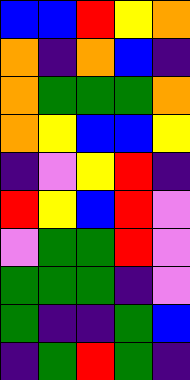[["blue", "blue", "red", "yellow", "orange"], ["orange", "indigo", "orange", "blue", "indigo"], ["orange", "green", "green", "green", "orange"], ["orange", "yellow", "blue", "blue", "yellow"], ["indigo", "violet", "yellow", "red", "indigo"], ["red", "yellow", "blue", "red", "violet"], ["violet", "green", "green", "red", "violet"], ["green", "green", "green", "indigo", "violet"], ["green", "indigo", "indigo", "green", "blue"], ["indigo", "green", "red", "green", "indigo"]]